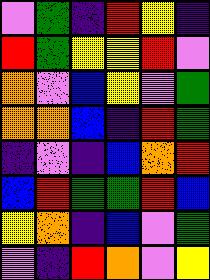[["violet", "green", "indigo", "red", "yellow", "indigo"], ["red", "green", "yellow", "yellow", "red", "violet"], ["orange", "violet", "blue", "yellow", "violet", "green"], ["orange", "orange", "blue", "indigo", "red", "green"], ["indigo", "violet", "indigo", "blue", "orange", "red"], ["blue", "red", "green", "green", "red", "blue"], ["yellow", "orange", "indigo", "blue", "violet", "green"], ["violet", "indigo", "red", "orange", "violet", "yellow"]]